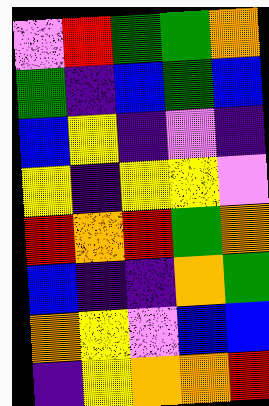[["violet", "red", "green", "green", "orange"], ["green", "indigo", "blue", "green", "blue"], ["blue", "yellow", "indigo", "violet", "indigo"], ["yellow", "indigo", "yellow", "yellow", "violet"], ["red", "orange", "red", "green", "orange"], ["blue", "indigo", "indigo", "orange", "green"], ["orange", "yellow", "violet", "blue", "blue"], ["indigo", "yellow", "orange", "orange", "red"]]